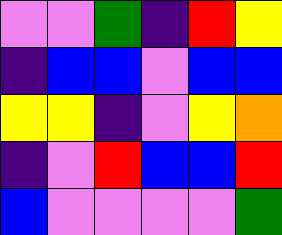[["violet", "violet", "green", "indigo", "red", "yellow"], ["indigo", "blue", "blue", "violet", "blue", "blue"], ["yellow", "yellow", "indigo", "violet", "yellow", "orange"], ["indigo", "violet", "red", "blue", "blue", "red"], ["blue", "violet", "violet", "violet", "violet", "green"]]